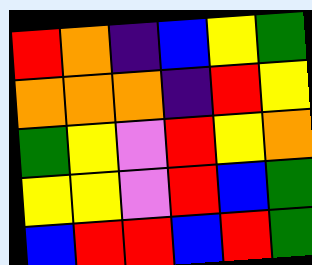[["red", "orange", "indigo", "blue", "yellow", "green"], ["orange", "orange", "orange", "indigo", "red", "yellow"], ["green", "yellow", "violet", "red", "yellow", "orange"], ["yellow", "yellow", "violet", "red", "blue", "green"], ["blue", "red", "red", "blue", "red", "green"]]